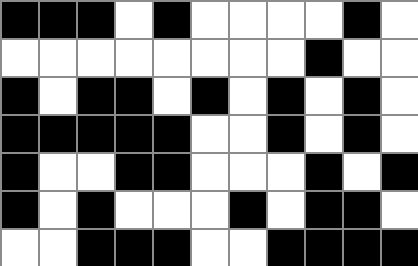[["black", "black", "black", "white", "black", "white", "white", "white", "white", "black", "white"], ["white", "white", "white", "white", "white", "white", "white", "white", "black", "white", "white"], ["black", "white", "black", "black", "white", "black", "white", "black", "white", "black", "white"], ["black", "black", "black", "black", "black", "white", "white", "black", "white", "black", "white"], ["black", "white", "white", "black", "black", "white", "white", "white", "black", "white", "black"], ["black", "white", "black", "white", "white", "white", "black", "white", "black", "black", "white"], ["white", "white", "black", "black", "black", "white", "white", "black", "black", "black", "black"]]